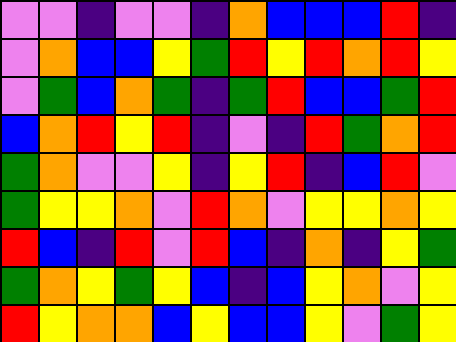[["violet", "violet", "indigo", "violet", "violet", "indigo", "orange", "blue", "blue", "blue", "red", "indigo"], ["violet", "orange", "blue", "blue", "yellow", "green", "red", "yellow", "red", "orange", "red", "yellow"], ["violet", "green", "blue", "orange", "green", "indigo", "green", "red", "blue", "blue", "green", "red"], ["blue", "orange", "red", "yellow", "red", "indigo", "violet", "indigo", "red", "green", "orange", "red"], ["green", "orange", "violet", "violet", "yellow", "indigo", "yellow", "red", "indigo", "blue", "red", "violet"], ["green", "yellow", "yellow", "orange", "violet", "red", "orange", "violet", "yellow", "yellow", "orange", "yellow"], ["red", "blue", "indigo", "red", "violet", "red", "blue", "indigo", "orange", "indigo", "yellow", "green"], ["green", "orange", "yellow", "green", "yellow", "blue", "indigo", "blue", "yellow", "orange", "violet", "yellow"], ["red", "yellow", "orange", "orange", "blue", "yellow", "blue", "blue", "yellow", "violet", "green", "yellow"]]